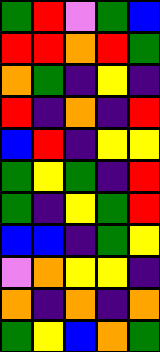[["green", "red", "violet", "green", "blue"], ["red", "red", "orange", "red", "green"], ["orange", "green", "indigo", "yellow", "indigo"], ["red", "indigo", "orange", "indigo", "red"], ["blue", "red", "indigo", "yellow", "yellow"], ["green", "yellow", "green", "indigo", "red"], ["green", "indigo", "yellow", "green", "red"], ["blue", "blue", "indigo", "green", "yellow"], ["violet", "orange", "yellow", "yellow", "indigo"], ["orange", "indigo", "orange", "indigo", "orange"], ["green", "yellow", "blue", "orange", "green"]]